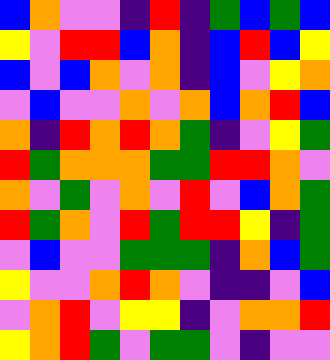[["blue", "orange", "violet", "violet", "indigo", "red", "indigo", "green", "blue", "green", "blue"], ["yellow", "violet", "red", "red", "blue", "orange", "indigo", "blue", "red", "blue", "yellow"], ["blue", "violet", "blue", "orange", "violet", "orange", "indigo", "blue", "violet", "yellow", "orange"], ["violet", "blue", "violet", "violet", "orange", "violet", "orange", "blue", "orange", "red", "blue"], ["orange", "indigo", "red", "orange", "red", "orange", "green", "indigo", "violet", "yellow", "green"], ["red", "green", "orange", "orange", "orange", "green", "green", "red", "red", "orange", "violet"], ["orange", "violet", "green", "violet", "orange", "violet", "red", "violet", "blue", "orange", "green"], ["red", "green", "orange", "violet", "red", "green", "red", "red", "yellow", "indigo", "green"], ["violet", "blue", "violet", "violet", "green", "green", "green", "indigo", "orange", "blue", "green"], ["yellow", "violet", "violet", "orange", "red", "orange", "violet", "indigo", "indigo", "violet", "blue"], ["violet", "orange", "red", "violet", "yellow", "yellow", "indigo", "violet", "orange", "orange", "red"], ["yellow", "orange", "red", "green", "violet", "green", "green", "violet", "indigo", "violet", "violet"]]